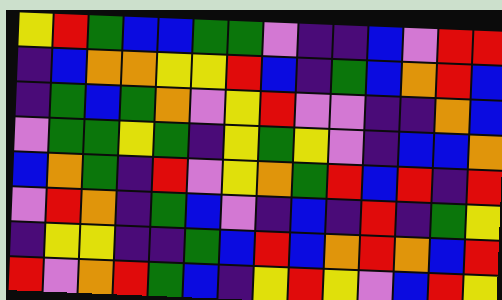[["yellow", "red", "green", "blue", "blue", "green", "green", "violet", "indigo", "indigo", "blue", "violet", "red", "red"], ["indigo", "blue", "orange", "orange", "yellow", "yellow", "red", "blue", "indigo", "green", "blue", "orange", "red", "blue"], ["indigo", "green", "blue", "green", "orange", "violet", "yellow", "red", "violet", "violet", "indigo", "indigo", "orange", "blue"], ["violet", "green", "green", "yellow", "green", "indigo", "yellow", "green", "yellow", "violet", "indigo", "blue", "blue", "orange"], ["blue", "orange", "green", "indigo", "red", "violet", "yellow", "orange", "green", "red", "blue", "red", "indigo", "red"], ["violet", "red", "orange", "indigo", "green", "blue", "violet", "indigo", "blue", "indigo", "red", "indigo", "green", "yellow"], ["indigo", "yellow", "yellow", "indigo", "indigo", "green", "blue", "red", "blue", "orange", "red", "orange", "blue", "red"], ["red", "violet", "orange", "red", "green", "blue", "indigo", "yellow", "red", "yellow", "violet", "blue", "red", "yellow"]]